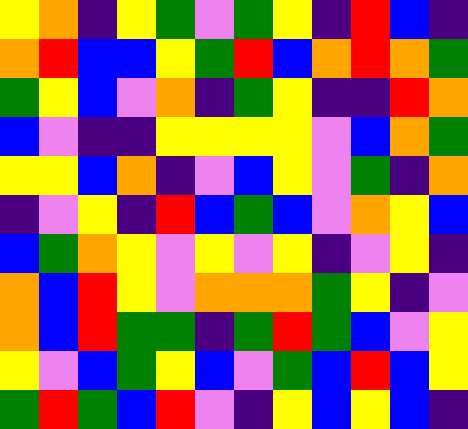[["yellow", "orange", "indigo", "yellow", "green", "violet", "green", "yellow", "indigo", "red", "blue", "indigo"], ["orange", "red", "blue", "blue", "yellow", "green", "red", "blue", "orange", "red", "orange", "green"], ["green", "yellow", "blue", "violet", "orange", "indigo", "green", "yellow", "indigo", "indigo", "red", "orange"], ["blue", "violet", "indigo", "indigo", "yellow", "yellow", "yellow", "yellow", "violet", "blue", "orange", "green"], ["yellow", "yellow", "blue", "orange", "indigo", "violet", "blue", "yellow", "violet", "green", "indigo", "orange"], ["indigo", "violet", "yellow", "indigo", "red", "blue", "green", "blue", "violet", "orange", "yellow", "blue"], ["blue", "green", "orange", "yellow", "violet", "yellow", "violet", "yellow", "indigo", "violet", "yellow", "indigo"], ["orange", "blue", "red", "yellow", "violet", "orange", "orange", "orange", "green", "yellow", "indigo", "violet"], ["orange", "blue", "red", "green", "green", "indigo", "green", "red", "green", "blue", "violet", "yellow"], ["yellow", "violet", "blue", "green", "yellow", "blue", "violet", "green", "blue", "red", "blue", "yellow"], ["green", "red", "green", "blue", "red", "violet", "indigo", "yellow", "blue", "yellow", "blue", "indigo"]]